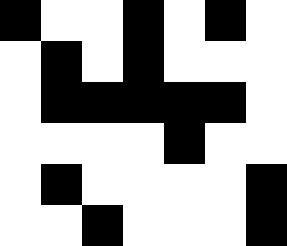[["black", "white", "white", "black", "white", "black", "white"], ["white", "black", "white", "black", "white", "white", "white"], ["white", "black", "black", "black", "black", "black", "white"], ["white", "white", "white", "white", "black", "white", "white"], ["white", "black", "white", "white", "white", "white", "black"], ["white", "white", "black", "white", "white", "white", "black"]]